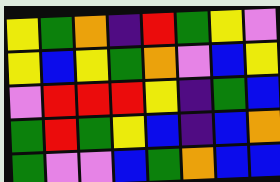[["yellow", "green", "orange", "indigo", "red", "green", "yellow", "violet"], ["yellow", "blue", "yellow", "green", "orange", "violet", "blue", "yellow"], ["violet", "red", "red", "red", "yellow", "indigo", "green", "blue"], ["green", "red", "green", "yellow", "blue", "indigo", "blue", "orange"], ["green", "violet", "violet", "blue", "green", "orange", "blue", "blue"]]